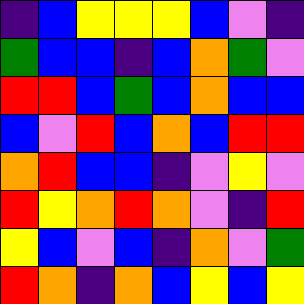[["indigo", "blue", "yellow", "yellow", "yellow", "blue", "violet", "indigo"], ["green", "blue", "blue", "indigo", "blue", "orange", "green", "violet"], ["red", "red", "blue", "green", "blue", "orange", "blue", "blue"], ["blue", "violet", "red", "blue", "orange", "blue", "red", "red"], ["orange", "red", "blue", "blue", "indigo", "violet", "yellow", "violet"], ["red", "yellow", "orange", "red", "orange", "violet", "indigo", "red"], ["yellow", "blue", "violet", "blue", "indigo", "orange", "violet", "green"], ["red", "orange", "indigo", "orange", "blue", "yellow", "blue", "yellow"]]